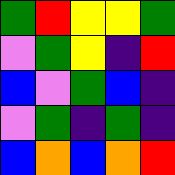[["green", "red", "yellow", "yellow", "green"], ["violet", "green", "yellow", "indigo", "red"], ["blue", "violet", "green", "blue", "indigo"], ["violet", "green", "indigo", "green", "indigo"], ["blue", "orange", "blue", "orange", "red"]]